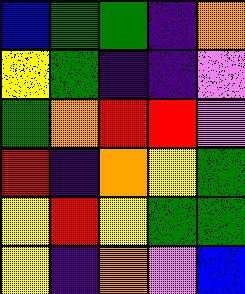[["blue", "green", "green", "indigo", "orange"], ["yellow", "green", "indigo", "indigo", "violet"], ["green", "orange", "red", "red", "violet"], ["red", "indigo", "orange", "yellow", "green"], ["yellow", "red", "yellow", "green", "green"], ["yellow", "indigo", "orange", "violet", "blue"]]